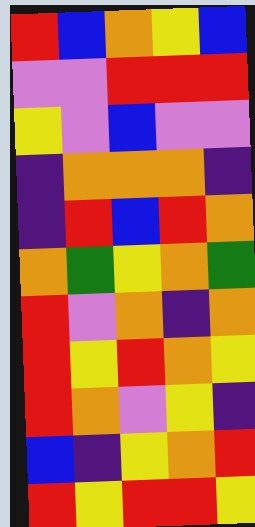[["red", "blue", "orange", "yellow", "blue"], ["violet", "violet", "red", "red", "red"], ["yellow", "violet", "blue", "violet", "violet"], ["indigo", "orange", "orange", "orange", "indigo"], ["indigo", "red", "blue", "red", "orange"], ["orange", "green", "yellow", "orange", "green"], ["red", "violet", "orange", "indigo", "orange"], ["red", "yellow", "red", "orange", "yellow"], ["red", "orange", "violet", "yellow", "indigo"], ["blue", "indigo", "yellow", "orange", "red"], ["red", "yellow", "red", "red", "yellow"]]